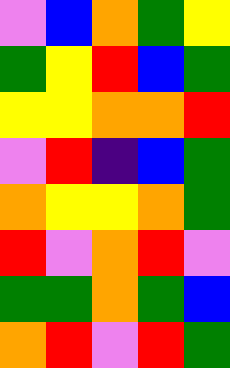[["violet", "blue", "orange", "green", "yellow"], ["green", "yellow", "red", "blue", "green"], ["yellow", "yellow", "orange", "orange", "red"], ["violet", "red", "indigo", "blue", "green"], ["orange", "yellow", "yellow", "orange", "green"], ["red", "violet", "orange", "red", "violet"], ["green", "green", "orange", "green", "blue"], ["orange", "red", "violet", "red", "green"]]